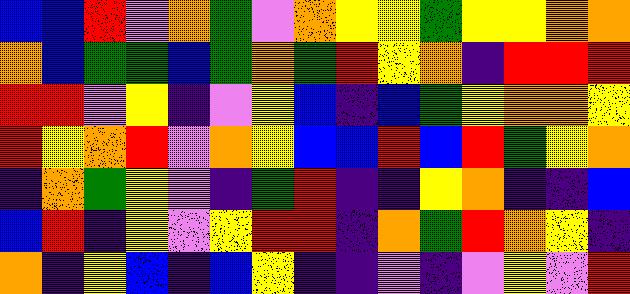[["blue", "blue", "red", "violet", "orange", "green", "violet", "orange", "yellow", "yellow", "green", "yellow", "yellow", "orange", "orange"], ["orange", "blue", "green", "green", "blue", "green", "orange", "green", "red", "yellow", "orange", "indigo", "red", "red", "red"], ["red", "red", "violet", "yellow", "indigo", "violet", "yellow", "blue", "indigo", "blue", "green", "yellow", "orange", "orange", "yellow"], ["red", "yellow", "orange", "red", "violet", "orange", "yellow", "blue", "blue", "red", "blue", "red", "green", "yellow", "orange"], ["indigo", "orange", "green", "yellow", "violet", "indigo", "green", "red", "indigo", "indigo", "yellow", "orange", "indigo", "indigo", "blue"], ["blue", "red", "indigo", "yellow", "violet", "yellow", "red", "red", "indigo", "orange", "green", "red", "orange", "yellow", "indigo"], ["orange", "indigo", "yellow", "blue", "indigo", "blue", "yellow", "indigo", "indigo", "violet", "indigo", "violet", "yellow", "violet", "red"]]